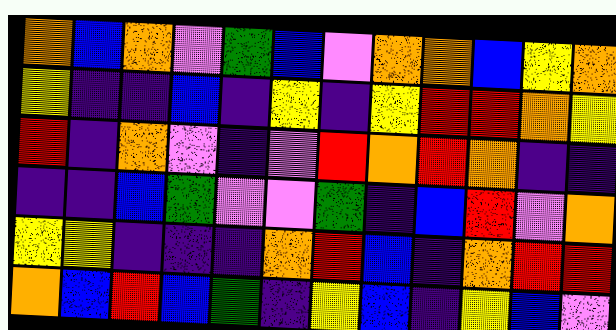[["orange", "blue", "orange", "violet", "green", "blue", "violet", "orange", "orange", "blue", "yellow", "orange"], ["yellow", "indigo", "indigo", "blue", "indigo", "yellow", "indigo", "yellow", "red", "red", "orange", "yellow"], ["red", "indigo", "orange", "violet", "indigo", "violet", "red", "orange", "red", "orange", "indigo", "indigo"], ["indigo", "indigo", "blue", "green", "violet", "violet", "green", "indigo", "blue", "red", "violet", "orange"], ["yellow", "yellow", "indigo", "indigo", "indigo", "orange", "red", "blue", "indigo", "orange", "red", "red"], ["orange", "blue", "red", "blue", "green", "indigo", "yellow", "blue", "indigo", "yellow", "blue", "violet"]]